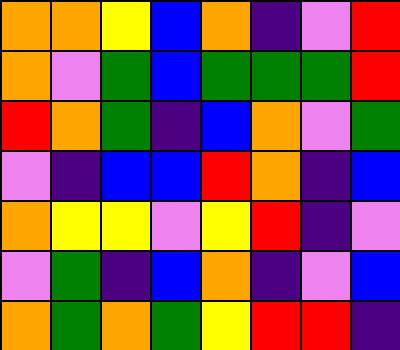[["orange", "orange", "yellow", "blue", "orange", "indigo", "violet", "red"], ["orange", "violet", "green", "blue", "green", "green", "green", "red"], ["red", "orange", "green", "indigo", "blue", "orange", "violet", "green"], ["violet", "indigo", "blue", "blue", "red", "orange", "indigo", "blue"], ["orange", "yellow", "yellow", "violet", "yellow", "red", "indigo", "violet"], ["violet", "green", "indigo", "blue", "orange", "indigo", "violet", "blue"], ["orange", "green", "orange", "green", "yellow", "red", "red", "indigo"]]